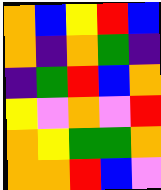[["orange", "blue", "yellow", "red", "blue"], ["orange", "indigo", "orange", "green", "indigo"], ["indigo", "green", "red", "blue", "orange"], ["yellow", "violet", "orange", "violet", "red"], ["orange", "yellow", "green", "green", "orange"], ["orange", "orange", "red", "blue", "violet"]]